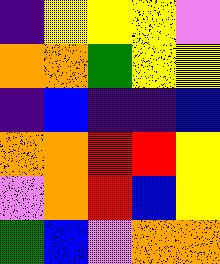[["indigo", "yellow", "yellow", "yellow", "violet"], ["orange", "orange", "green", "yellow", "yellow"], ["indigo", "blue", "indigo", "indigo", "blue"], ["orange", "orange", "red", "red", "yellow"], ["violet", "orange", "red", "blue", "yellow"], ["green", "blue", "violet", "orange", "orange"]]